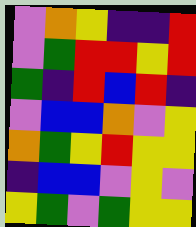[["violet", "orange", "yellow", "indigo", "indigo", "red"], ["violet", "green", "red", "red", "yellow", "red"], ["green", "indigo", "red", "blue", "red", "indigo"], ["violet", "blue", "blue", "orange", "violet", "yellow"], ["orange", "green", "yellow", "red", "yellow", "yellow"], ["indigo", "blue", "blue", "violet", "yellow", "violet"], ["yellow", "green", "violet", "green", "yellow", "yellow"]]